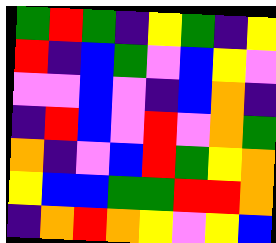[["green", "red", "green", "indigo", "yellow", "green", "indigo", "yellow"], ["red", "indigo", "blue", "green", "violet", "blue", "yellow", "violet"], ["violet", "violet", "blue", "violet", "indigo", "blue", "orange", "indigo"], ["indigo", "red", "blue", "violet", "red", "violet", "orange", "green"], ["orange", "indigo", "violet", "blue", "red", "green", "yellow", "orange"], ["yellow", "blue", "blue", "green", "green", "red", "red", "orange"], ["indigo", "orange", "red", "orange", "yellow", "violet", "yellow", "blue"]]